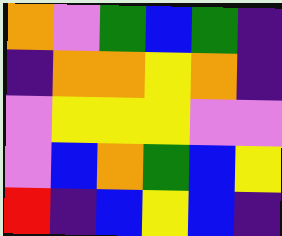[["orange", "violet", "green", "blue", "green", "indigo"], ["indigo", "orange", "orange", "yellow", "orange", "indigo"], ["violet", "yellow", "yellow", "yellow", "violet", "violet"], ["violet", "blue", "orange", "green", "blue", "yellow"], ["red", "indigo", "blue", "yellow", "blue", "indigo"]]